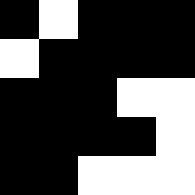[["black", "white", "black", "black", "black"], ["white", "black", "black", "black", "black"], ["black", "black", "black", "white", "white"], ["black", "black", "black", "black", "white"], ["black", "black", "white", "white", "white"]]